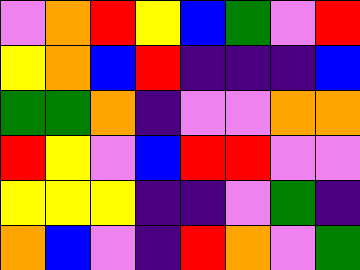[["violet", "orange", "red", "yellow", "blue", "green", "violet", "red"], ["yellow", "orange", "blue", "red", "indigo", "indigo", "indigo", "blue"], ["green", "green", "orange", "indigo", "violet", "violet", "orange", "orange"], ["red", "yellow", "violet", "blue", "red", "red", "violet", "violet"], ["yellow", "yellow", "yellow", "indigo", "indigo", "violet", "green", "indigo"], ["orange", "blue", "violet", "indigo", "red", "orange", "violet", "green"]]